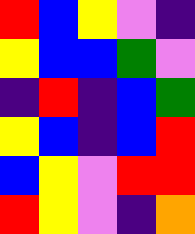[["red", "blue", "yellow", "violet", "indigo"], ["yellow", "blue", "blue", "green", "violet"], ["indigo", "red", "indigo", "blue", "green"], ["yellow", "blue", "indigo", "blue", "red"], ["blue", "yellow", "violet", "red", "red"], ["red", "yellow", "violet", "indigo", "orange"]]